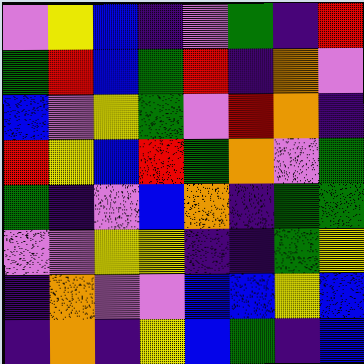[["violet", "yellow", "blue", "indigo", "violet", "green", "indigo", "red"], ["green", "red", "blue", "green", "red", "indigo", "orange", "violet"], ["blue", "violet", "yellow", "green", "violet", "red", "orange", "indigo"], ["red", "yellow", "blue", "red", "green", "orange", "violet", "green"], ["green", "indigo", "violet", "blue", "orange", "indigo", "green", "green"], ["violet", "violet", "yellow", "yellow", "indigo", "indigo", "green", "yellow"], ["indigo", "orange", "violet", "violet", "blue", "blue", "yellow", "blue"], ["indigo", "orange", "indigo", "yellow", "blue", "green", "indigo", "blue"]]